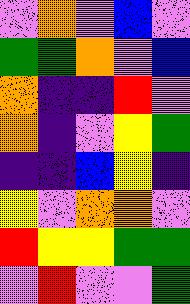[["violet", "orange", "violet", "blue", "violet"], ["green", "green", "orange", "violet", "blue"], ["orange", "indigo", "indigo", "red", "violet"], ["orange", "indigo", "violet", "yellow", "green"], ["indigo", "indigo", "blue", "yellow", "indigo"], ["yellow", "violet", "orange", "orange", "violet"], ["red", "yellow", "yellow", "green", "green"], ["violet", "red", "violet", "violet", "green"]]